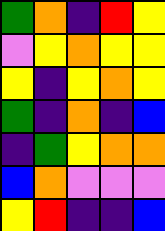[["green", "orange", "indigo", "red", "yellow"], ["violet", "yellow", "orange", "yellow", "yellow"], ["yellow", "indigo", "yellow", "orange", "yellow"], ["green", "indigo", "orange", "indigo", "blue"], ["indigo", "green", "yellow", "orange", "orange"], ["blue", "orange", "violet", "violet", "violet"], ["yellow", "red", "indigo", "indigo", "blue"]]